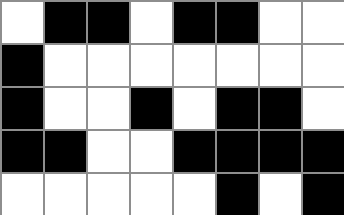[["white", "black", "black", "white", "black", "black", "white", "white"], ["black", "white", "white", "white", "white", "white", "white", "white"], ["black", "white", "white", "black", "white", "black", "black", "white"], ["black", "black", "white", "white", "black", "black", "black", "black"], ["white", "white", "white", "white", "white", "black", "white", "black"]]